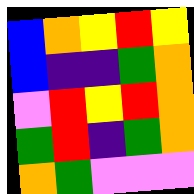[["blue", "orange", "yellow", "red", "yellow"], ["blue", "indigo", "indigo", "green", "orange"], ["violet", "red", "yellow", "red", "orange"], ["green", "red", "indigo", "green", "orange"], ["orange", "green", "violet", "violet", "violet"]]